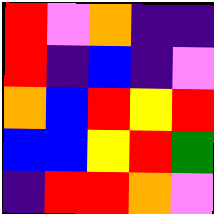[["red", "violet", "orange", "indigo", "indigo"], ["red", "indigo", "blue", "indigo", "violet"], ["orange", "blue", "red", "yellow", "red"], ["blue", "blue", "yellow", "red", "green"], ["indigo", "red", "red", "orange", "violet"]]